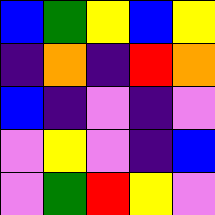[["blue", "green", "yellow", "blue", "yellow"], ["indigo", "orange", "indigo", "red", "orange"], ["blue", "indigo", "violet", "indigo", "violet"], ["violet", "yellow", "violet", "indigo", "blue"], ["violet", "green", "red", "yellow", "violet"]]